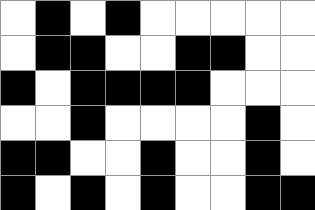[["white", "black", "white", "black", "white", "white", "white", "white", "white"], ["white", "black", "black", "white", "white", "black", "black", "white", "white"], ["black", "white", "black", "black", "black", "black", "white", "white", "white"], ["white", "white", "black", "white", "white", "white", "white", "black", "white"], ["black", "black", "white", "white", "black", "white", "white", "black", "white"], ["black", "white", "black", "white", "black", "white", "white", "black", "black"]]